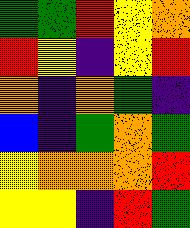[["green", "green", "red", "yellow", "orange"], ["red", "yellow", "indigo", "yellow", "red"], ["orange", "indigo", "orange", "green", "indigo"], ["blue", "indigo", "green", "orange", "green"], ["yellow", "orange", "orange", "orange", "red"], ["yellow", "yellow", "indigo", "red", "green"]]